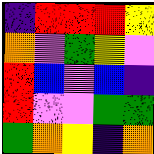[["indigo", "red", "red", "red", "yellow"], ["orange", "violet", "green", "yellow", "violet"], ["red", "blue", "violet", "blue", "indigo"], ["red", "violet", "violet", "green", "green"], ["green", "orange", "yellow", "indigo", "orange"]]